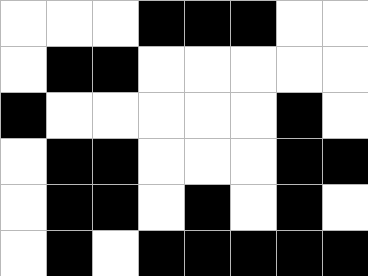[["white", "white", "white", "black", "black", "black", "white", "white"], ["white", "black", "black", "white", "white", "white", "white", "white"], ["black", "white", "white", "white", "white", "white", "black", "white"], ["white", "black", "black", "white", "white", "white", "black", "black"], ["white", "black", "black", "white", "black", "white", "black", "white"], ["white", "black", "white", "black", "black", "black", "black", "black"]]